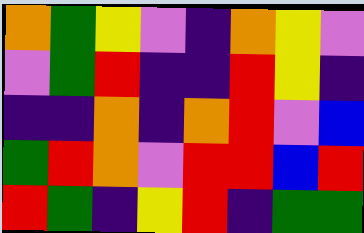[["orange", "green", "yellow", "violet", "indigo", "orange", "yellow", "violet"], ["violet", "green", "red", "indigo", "indigo", "red", "yellow", "indigo"], ["indigo", "indigo", "orange", "indigo", "orange", "red", "violet", "blue"], ["green", "red", "orange", "violet", "red", "red", "blue", "red"], ["red", "green", "indigo", "yellow", "red", "indigo", "green", "green"]]